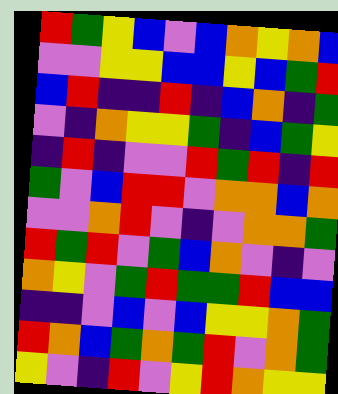[["red", "green", "yellow", "blue", "violet", "blue", "orange", "yellow", "orange", "blue"], ["violet", "violet", "yellow", "yellow", "blue", "blue", "yellow", "blue", "green", "red"], ["blue", "red", "indigo", "indigo", "red", "indigo", "blue", "orange", "indigo", "green"], ["violet", "indigo", "orange", "yellow", "yellow", "green", "indigo", "blue", "green", "yellow"], ["indigo", "red", "indigo", "violet", "violet", "red", "green", "red", "indigo", "red"], ["green", "violet", "blue", "red", "red", "violet", "orange", "orange", "blue", "orange"], ["violet", "violet", "orange", "red", "violet", "indigo", "violet", "orange", "orange", "green"], ["red", "green", "red", "violet", "green", "blue", "orange", "violet", "indigo", "violet"], ["orange", "yellow", "violet", "green", "red", "green", "green", "red", "blue", "blue"], ["indigo", "indigo", "violet", "blue", "violet", "blue", "yellow", "yellow", "orange", "green"], ["red", "orange", "blue", "green", "orange", "green", "red", "violet", "orange", "green"], ["yellow", "violet", "indigo", "red", "violet", "yellow", "red", "orange", "yellow", "yellow"]]